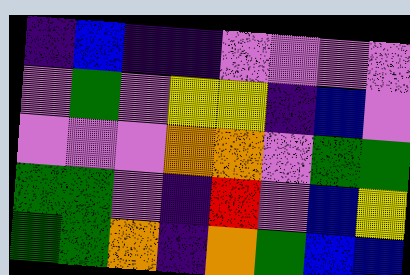[["indigo", "blue", "indigo", "indigo", "violet", "violet", "violet", "violet"], ["violet", "green", "violet", "yellow", "yellow", "indigo", "blue", "violet"], ["violet", "violet", "violet", "orange", "orange", "violet", "green", "green"], ["green", "green", "violet", "indigo", "red", "violet", "blue", "yellow"], ["green", "green", "orange", "indigo", "orange", "green", "blue", "blue"]]